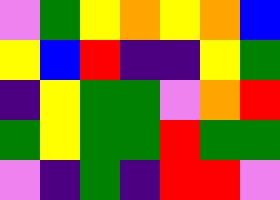[["violet", "green", "yellow", "orange", "yellow", "orange", "blue"], ["yellow", "blue", "red", "indigo", "indigo", "yellow", "green"], ["indigo", "yellow", "green", "green", "violet", "orange", "red"], ["green", "yellow", "green", "green", "red", "green", "green"], ["violet", "indigo", "green", "indigo", "red", "red", "violet"]]